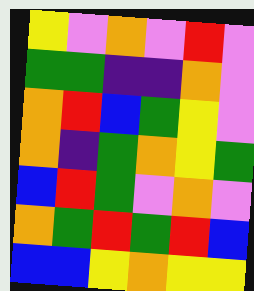[["yellow", "violet", "orange", "violet", "red", "violet"], ["green", "green", "indigo", "indigo", "orange", "violet"], ["orange", "red", "blue", "green", "yellow", "violet"], ["orange", "indigo", "green", "orange", "yellow", "green"], ["blue", "red", "green", "violet", "orange", "violet"], ["orange", "green", "red", "green", "red", "blue"], ["blue", "blue", "yellow", "orange", "yellow", "yellow"]]